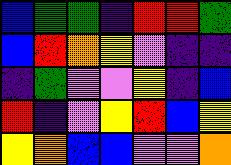[["blue", "green", "green", "indigo", "red", "red", "green"], ["blue", "red", "orange", "yellow", "violet", "indigo", "indigo"], ["indigo", "green", "violet", "violet", "yellow", "indigo", "blue"], ["red", "indigo", "violet", "yellow", "red", "blue", "yellow"], ["yellow", "orange", "blue", "blue", "violet", "violet", "orange"]]